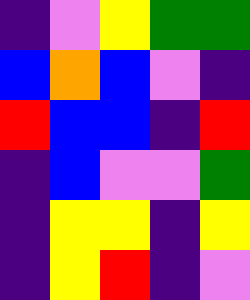[["indigo", "violet", "yellow", "green", "green"], ["blue", "orange", "blue", "violet", "indigo"], ["red", "blue", "blue", "indigo", "red"], ["indigo", "blue", "violet", "violet", "green"], ["indigo", "yellow", "yellow", "indigo", "yellow"], ["indigo", "yellow", "red", "indigo", "violet"]]